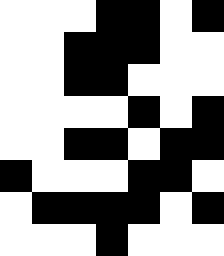[["white", "white", "white", "black", "black", "white", "black"], ["white", "white", "black", "black", "black", "white", "white"], ["white", "white", "black", "black", "white", "white", "white"], ["white", "white", "white", "white", "black", "white", "black"], ["white", "white", "black", "black", "white", "black", "black"], ["black", "white", "white", "white", "black", "black", "white"], ["white", "black", "black", "black", "black", "white", "black"], ["white", "white", "white", "black", "white", "white", "white"]]